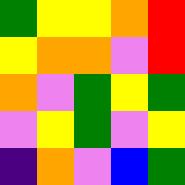[["green", "yellow", "yellow", "orange", "red"], ["yellow", "orange", "orange", "violet", "red"], ["orange", "violet", "green", "yellow", "green"], ["violet", "yellow", "green", "violet", "yellow"], ["indigo", "orange", "violet", "blue", "green"]]